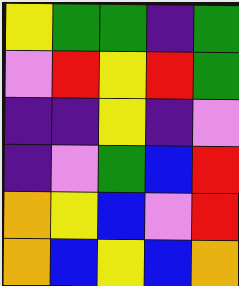[["yellow", "green", "green", "indigo", "green"], ["violet", "red", "yellow", "red", "green"], ["indigo", "indigo", "yellow", "indigo", "violet"], ["indigo", "violet", "green", "blue", "red"], ["orange", "yellow", "blue", "violet", "red"], ["orange", "blue", "yellow", "blue", "orange"]]